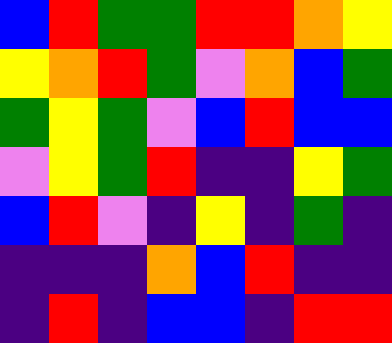[["blue", "red", "green", "green", "red", "red", "orange", "yellow"], ["yellow", "orange", "red", "green", "violet", "orange", "blue", "green"], ["green", "yellow", "green", "violet", "blue", "red", "blue", "blue"], ["violet", "yellow", "green", "red", "indigo", "indigo", "yellow", "green"], ["blue", "red", "violet", "indigo", "yellow", "indigo", "green", "indigo"], ["indigo", "indigo", "indigo", "orange", "blue", "red", "indigo", "indigo"], ["indigo", "red", "indigo", "blue", "blue", "indigo", "red", "red"]]